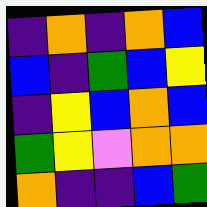[["indigo", "orange", "indigo", "orange", "blue"], ["blue", "indigo", "green", "blue", "yellow"], ["indigo", "yellow", "blue", "orange", "blue"], ["green", "yellow", "violet", "orange", "orange"], ["orange", "indigo", "indigo", "blue", "green"]]